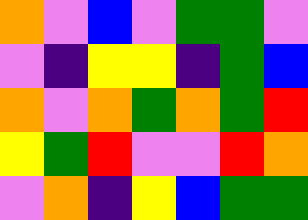[["orange", "violet", "blue", "violet", "green", "green", "violet"], ["violet", "indigo", "yellow", "yellow", "indigo", "green", "blue"], ["orange", "violet", "orange", "green", "orange", "green", "red"], ["yellow", "green", "red", "violet", "violet", "red", "orange"], ["violet", "orange", "indigo", "yellow", "blue", "green", "green"]]